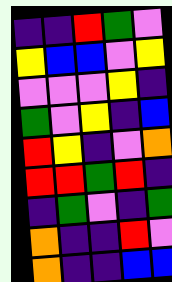[["indigo", "indigo", "red", "green", "violet"], ["yellow", "blue", "blue", "violet", "yellow"], ["violet", "violet", "violet", "yellow", "indigo"], ["green", "violet", "yellow", "indigo", "blue"], ["red", "yellow", "indigo", "violet", "orange"], ["red", "red", "green", "red", "indigo"], ["indigo", "green", "violet", "indigo", "green"], ["orange", "indigo", "indigo", "red", "violet"], ["orange", "indigo", "indigo", "blue", "blue"]]